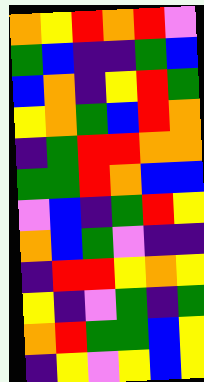[["orange", "yellow", "red", "orange", "red", "violet"], ["green", "blue", "indigo", "indigo", "green", "blue"], ["blue", "orange", "indigo", "yellow", "red", "green"], ["yellow", "orange", "green", "blue", "red", "orange"], ["indigo", "green", "red", "red", "orange", "orange"], ["green", "green", "red", "orange", "blue", "blue"], ["violet", "blue", "indigo", "green", "red", "yellow"], ["orange", "blue", "green", "violet", "indigo", "indigo"], ["indigo", "red", "red", "yellow", "orange", "yellow"], ["yellow", "indigo", "violet", "green", "indigo", "green"], ["orange", "red", "green", "green", "blue", "yellow"], ["indigo", "yellow", "violet", "yellow", "blue", "yellow"]]